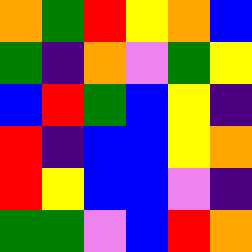[["orange", "green", "red", "yellow", "orange", "blue"], ["green", "indigo", "orange", "violet", "green", "yellow"], ["blue", "red", "green", "blue", "yellow", "indigo"], ["red", "indigo", "blue", "blue", "yellow", "orange"], ["red", "yellow", "blue", "blue", "violet", "indigo"], ["green", "green", "violet", "blue", "red", "orange"]]